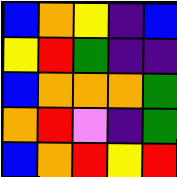[["blue", "orange", "yellow", "indigo", "blue"], ["yellow", "red", "green", "indigo", "indigo"], ["blue", "orange", "orange", "orange", "green"], ["orange", "red", "violet", "indigo", "green"], ["blue", "orange", "red", "yellow", "red"]]